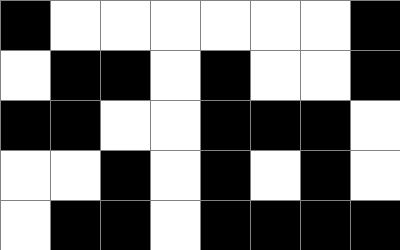[["black", "white", "white", "white", "white", "white", "white", "black"], ["white", "black", "black", "white", "black", "white", "white", "black"], ["black", "black", "white", "white", "black", "black", "black", "white"], ["white", "white", "black", "white", "black", "white", "black", "white"], ["white", "black", "black", "white", "black", "black", "black", "black"]]